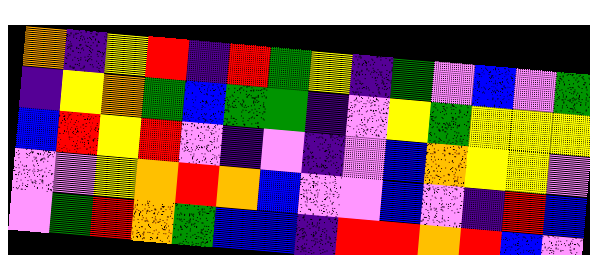[["orange", "indigo", "yellow", "red", "indigo", "red", "green", "yellow", "indigo", "green", "violet", "blue", "violet", "green"], ["indigo", "yellow", "orange", "green", "blue", "green", "green", "indigo", "violet", "yellow", "green", "yellow", "yellow", "yellow"], ["blue", "red", "yellow", "red", "violet", "indigo", "violet", "indigo", "violet", "blue", "orange", "yellow", "yellow", "violet"], ["violet", "violet", "yellow", "orange", "red", "orange", "blue", "violet", "violet", "blue", "violet", "indigo", "red", "blue"], ["violet", "green", "red", "orange", "green", "blue", "blue", "indigo", "red", "red", "orange", "red", "blue", "violet"]]